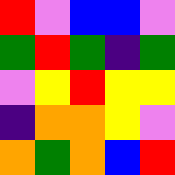[["red", "violet", "blue", "blue", "violet"], ["green", "red", "green", "indigo", "green"], ["violet", "yellow", "red", "yellow", "yellow"], ["indigo", "orange", "orange", "yellow", "violet"], ["orange", "green", "orange", "blue", "red"]]